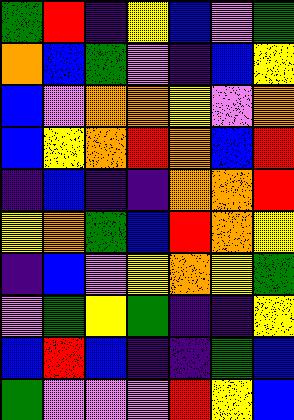[["green", "red", "indigo", "yellow", "blue", "violet", "green"], ["orange", "blue", "green", "violet", "indigo", "blue", "yellow"], ["blue", "violet", "orange", "orange", "yellow", "violet", "orange"], ["blue", "yellow", "orange", "red", "orange", "blue", "red"], ["indigo", "blue", "indigo", "indigo", "orange", "orange", "red"], ["yellow", "orange", "green", "blue", "red", "orange", "yellow"], ["indigo", "blue", "violet", "yellow", "orange", "yellow", "green"], ["violet", "green", "yellow", "green", "indigo", "indigo", "yellow"], ["blue", "red", "blue", "indigo", "indigo", "green", "blue"], ["green", "violet", "violet", "violet", "red", "yellow", "blue"]]